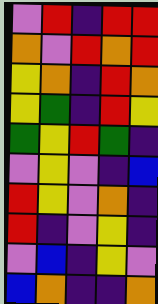[["violet", "red", "indigo", "red", "red"], ["orange", "violet", "red", "orange", "red"], ["yellow", "orange", "indigo", "red", "orange"], ["yellow", "green", "indigo", "red", "yellow"], ["green", "yellow", "red", "green", "indigo"], ["violet", "yellow", "violet", "indigo", "blue"], ["red", "yellow", "violet", "orange", "indigo"], ["red", "indigo", "violet", "yellow", "indigo"], ["violet", "blue", "indigo", "yellow", "violet"], ["blue", "orange", "indigo", "indigo", "orange"]]